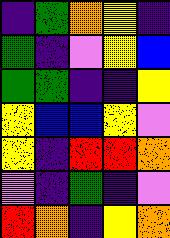[["indigo", "green", "orange", "yellow", "indigo"], ["green", "indigo", "violet", "yellow", "blue"], ["green", "green", "indigo", "indigo", "yellow"], ["yellow", "blue", "blue", "yellow", "violet"], ["yellow", "indigo", "red", "red", "orange"], ["violet", "indigo", "green", "indigo", "violet"], ["red", "orange", "indigo", "yellow", "orange"]]